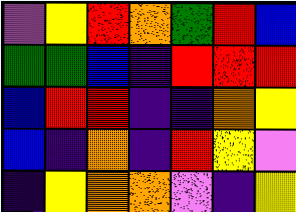[["violet", "yellow", "red", "orange", "green", "red", "blue"], ["green", "green", "blue", "indigo", "red", "red", "red"], ["blue", "red", "red", "indigo", "indigo", "orange", "yellow"], ["blue", "indigo", "orange", "indigo", "red", "yellow", "violet"], ["indigo", "yellow", "orange", "orange", "violet", "indigo", "yellow"]]